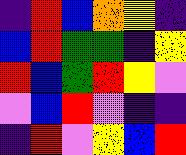[["indigo", "red", "blue", "orange", "yellow", "indigo"], ["blue", "red", "green", "green", "indigo", "yellow"], ["red", "blue", "green", "red", "yellow", "violet"], ["violet", "blue", "red", "violet", "indigo", "indigo"], ["indigo", "red", "violet", "yellow", "blue", "red"]]